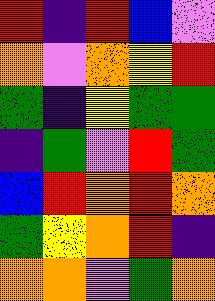[["red", "indigo", "red", "blue", "violet"], ["orange", "violet", "orange", "yellow", "red"], ["green", "indigo", "yellow", "green", "green"], ["indigo", "green", "violet", "red", "green"], ["blue", "red", "orange", "red", "orange"], ["green", "yellow", "orange", "red", "indigo"], ["orange", "orange", "violet", "green", "orange"]]